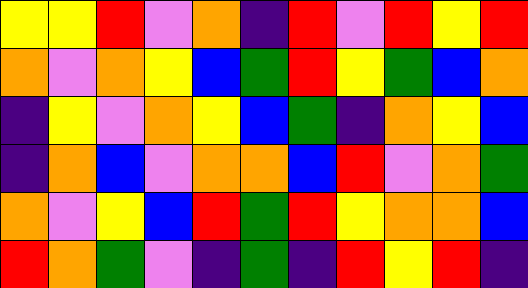[["yellow", "yellow", "red", "violet", "orange", "indigo", "red", "violet", "red", "yellow", "red"], ["orange", "violet", "orange", "yellow", "blue", "green", "red", "yellow", "green", "blue", "orange"], ["indigo", "yellow", "violet", "orange", "yellow", "blue", "green", "indigo", "orange", "yellow", "blue"], ["indigo", "orange", "blue", "violet", "orange", "orange", "blue", "red", "violet", "orange", "green"], ["orange", "violet", "yellow", "blue", "red", "green", "red", "yellow", "orange", "orange", "blue"], ["red", "orange", "green", "violet", "indigo", "green", "indigo", "red", "yellow", "red", "indigo"]]